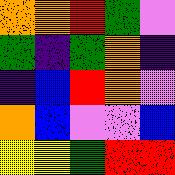[["orange", "orange", "red", "green", "violet"], ["green", "indigo", "green", "orange", "indigo"], ["indigo", "blue", "red", "orange", "violet"], ["orange", "blue", "violet", "violet", "blue"], ["yellow", "yellow", "green", "red", "red"]]